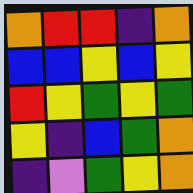[["orange", "red", "red", "indigo", "orange"], ["blue", "blue", "yellow", "blue", "yellow"], ["red", "yellow", "green", "yellow", "green"], ["yellow", "indigo", "blue", "green", "orange"], ["indigo", "violet", "green", "yellow", "orange"]]